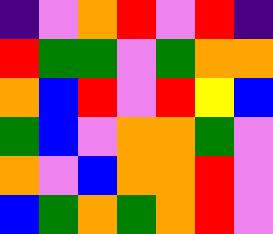[["indigo", "violet", "orange", "red", "violet", "red", "indigo"], ["red", "green", "green", "violet", "green", "orange", "orange"], ["orange", "blue", "red", "violet", "red", "yellow", "blue"], ["green", "blue", "violet", "orange", "orange", "green", "violet"], ["orange", "violet", "blue", "orange", "orange", "red", "violet"], ["blue", "green", "orange", "green", "orange", "red", "violet"]]